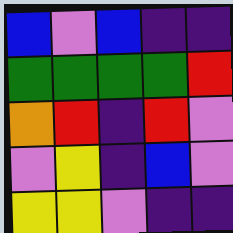[["blue", "violet", "blue", "indigo", "indigo"], ["green", "green", "green", "green", "red"], ["orange", "red", "indigo", "red", "violet"], ["violet", "yellow", "indigo", "blue", "violet"], ["yellow", "yellow", "violet", "indigo", "indigo"]]